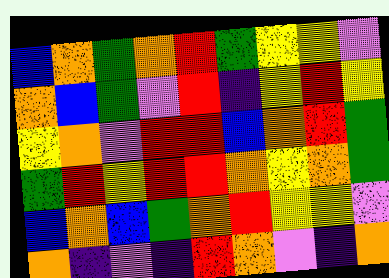[["blue", "orange", "green", "orange", "red", "green", "yellow", "yellow", "violet"], ["orange", "blue", "green", "violet", "red", "indigo", "yellow", "red", "yellow"], ["yellow", "orange", "violet", "red", "red", "blue", "orange", "red", "green"], ["green", "red", "yellow", "red", "red", "orange", "yellow", "orange", "green"], ["blue", "orange", "blue", "green", "orange", "red", "yellow", "yellow", "violet"], ["orange", "indigo", "violet", "indigo", "red", "orange", "violet", "indigo", "orange"]]